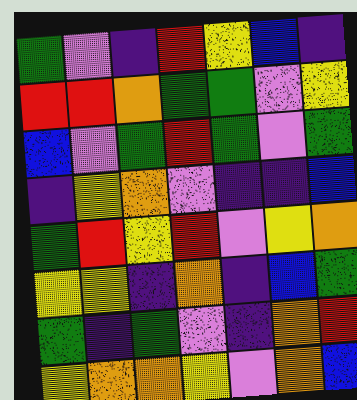[["green", "violet", "indigo", "red", "yellow", "blue", "indigo"], ["red", "red", "orange", "green", "green", "violet", "yellow"], ["blue", "violet", "green", "red", "green", "violet", "green"], ["indigo", "yellow", "orange", "violet", "indigo", "indigo", "blue"], ["green", "red", "yellow", "red", "violet", "yellow", "orange"], ["yellow", "yellow", "indigo", "orange", "indigo", "blue", "green"], ["green", "indigo", "green", "violet", "indigo", "orange", "red"], ["yellow", "orange", "orange", "yellow", "violet", "orange", "blue"]]